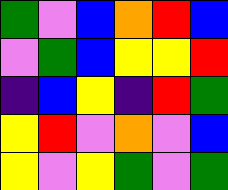[["green", "violet", "blue", "orange", "red", "blue"], ["violet", "green", "blue", "yellow", "yellow", "red"], ["indigo", "blue", "yellow", "indigo", "red", "green"], ["yellow", "red", "violet", "orange", "violet", "blue"], ["yellow", "violet", "yellow", "green", "violet", "green"]]